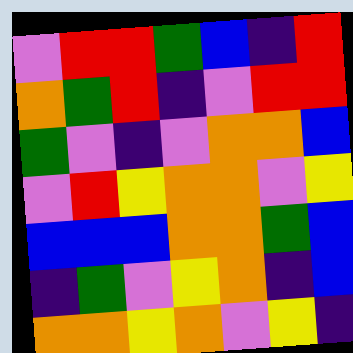[["violet", "red", "red", "green", "blue", "indigo", "red"], ["orange", "green", "red", "indigo", "violet", "red", "red"], ["green", "violet", "indigo", "violet", "orange", "orange", "blue"], ["violet", "red", "yellow", "orange", "orange", "violet", "yellow"], ["blue", "blue", "blue", "orange", "orange", "green", "blue"], ["indigo", "green", "violet", "yellow", "orange", "indigo", "blue"], ["orange", "orange", "yellow", "orange", "violet", "yellow", "indigo"]]